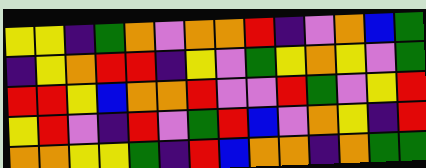[["yellow", "yellow", "indigo", "green", "orange", "violet", "orange", "orange", "red", "indigo", "violet", "orange", "blue", "green"], ["indigo", "yellow", "orange", "red", "red", "indigo", "yellow", "violet", "green", "yellow", "orange", "yellow", "violet", "green"], ["red", "red", "yellow", "blue", "orange", "orange", "red", "violet", "violet", "red", "green", "violet", "yellow", "red"], ["yellow", "red", "violet", "indigo", "red", "violet", "green", "red", "blue", "violet", "orange", "yellow", "indigo", "red"], ["orange", "orange", "yellow", "yellow", "green", "indigo", "red", "blue", "orange", "orange", "indigo", "orange", "green", "green"]]